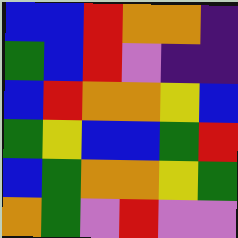[["blue", "blue", "red", "orange", "orange", "indigo"], ["green", "blue", "red", "violet", "indigo", "indigo"], ["blue", "red", "orange", "orange", "yellow", "blue"], ["green", "yellow", "blue", "blue", "green", "red"], ["blue", "green", "orange", "orange", "yellow", "green"], ["orange", "green", "violet", "red", "violet", "violet"]]